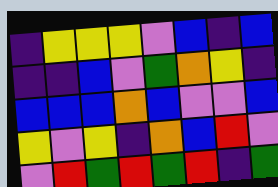[["indigo", "yellow", "yellow", "yellow", "violet", "blue", "indigo", "blue"], ["indigo", "indigo", "blue", "violet", "green", "orange", "yellow", "indigo"], ["blue", "blue", "blue", "orange", "blue", "violet", "violet", "blue"], ["yellow", "violet", "yellow", "indigo", "orange", "blue", "red", "violet"], ["violet", "red", "green", "red", "green", "red", "indigo", "green"]]